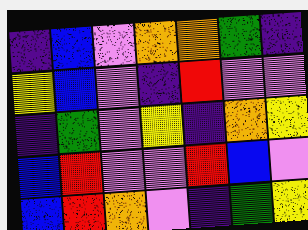[["indigo", "blue", "violet", "orange", "orange", "green", "indigo"], ["yellow", "blue", "violet", "indigo", "red", "violet", "violet"], ["indigo", "green", "violet", "yellow", "indigo", "orange", "yellow"], ["blue", "red", "violet", "violet", "red", "blue", "violet"], ["blue", "red", "orange", "violet", "indigo", "green", "yellow"]]